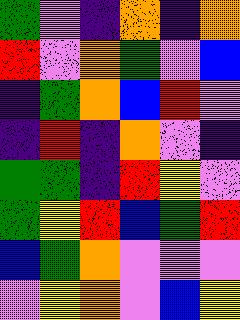[["green", "violet", "indigo", "orange", "indigo", "orange"], ["red", "violet", "orange", "green", "violet", "blue"], ["indigo", "green", "orange", "blue", "red", "violet"], ["indigo", "red", "indigo", "orange", "violet", "indigo"], ["green", "green", "indigo", "red", "yellow", "violet"], ["green", "yellow", "red", "blue", "green", "red"], ["blue", "green", "orange", "violet", "violet", "violet"], ["violet", "yellow", "orange", "violet", "blue", "yellow"]]